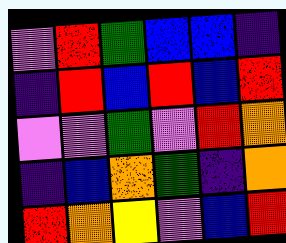[["violet", "red", "green", "blue", "blue", "indigo"], ["indigo", "red", "blue", "red", "blue", "red"], ["violet", "violet", "green", "violet", "red", "orange"], ["indigo", "blue", "orange", "green", "indigo", "orange"], ["red", "orange", "yellow", "violet", "blue", "red"]]